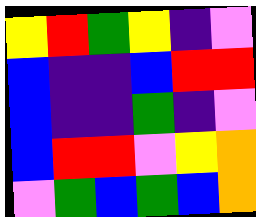[["yellow", "red", "green", "yellow", "indigo", "violet"], ["blue", "indigo", "indigo", "blue", "red", "red"], ["blue", "indigo", "indigo", "green", "indigo", "violet"], ["blue", "red", "red", "violet", "yellow", "orange"], ["violet", "green", "blue", "green", "blue", "orange"]]